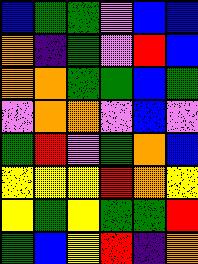[["blue", "green", "green", "violet", "blue", "blue"], ["orange", "indigo", "green", "violet", "red", "blue"], ["orange", "orange", "green", "green", "blue", "green"], ["violet", "orange", "orange", "violet", "blue", "violet"], ["green", "red", "violet", "green", "orange", "blue"], ["yellow", "yellow", "yellow", "red", "orange", "yellow"], ["yellow", "green", "yellow", "green", "green", "red"], ["green", "blue", "yellow", "red", "indigo", "orange"]]